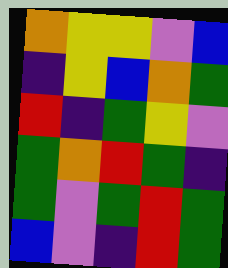[["orange", "yellow", "yellow", "violet", "blue"], ["indigo", "yellow", "blue", "orange", "green"], ["red", "indigo", "green", "yellow", "violet"], ["green", "orange", "red", "green", "indigo"], ["green", "violet", "green", "red", "green"], ["blue", "violet", "indigo", "red", "green"]]